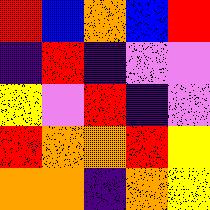[["red", "blue", "orange", "blue", "red"], ["indigo", "red", "indigo", "violet", "violet"], ["yellow", "violet", "red", "indigo", "violet"], ["red", "orange", "orange", "red", "yellow"], ["orange", "orange", "indigo", "orange", "yellow"]]